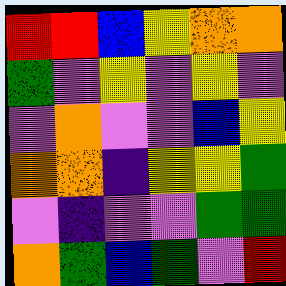[["red", "red", "blue", "yellow", "orange", "orange"], ["green", "violet", "yellow", "violet", "yellow", "violet"], ["violet", "orange", "violet", "violet", "blue", "yellow"], ["orange", "orange", "indigo", "yellow", "yellow", "green"], ["violet", "indigo", "violet", "violet", "green", "green"], ["orange", "green", "blue", "green", "violet", "red"]]